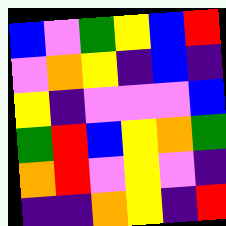[["blue", "violet", "green", "yellow", "blue", "red"], ["violet", "orange", "yellow", "indigo", "blue", "indigo"], ["yellow", "indigo", "violet", "violet", "violet", "blue"], ["green", "red", "blue", "yellow", "orange", "green"], ["orange", "red", "violet", "yellow", "violet", "indigo"], ["indigo", "indigo", "orange", "yellow", "indigo", "red"]]